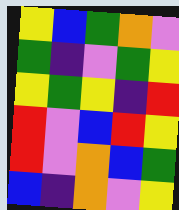[["yellow", "blue", "green", "orange", "violet"], ["green", "indigo", "violet", "green", "yellow"], ["yellow", "green", "yellow", "indigo", "red"], ["red", "violet", "blue", "red", "yellow"], ["red", "violet", "orange", "blue", "green"], ["blue", "indigo", "orange", "violet", "yellow"]]